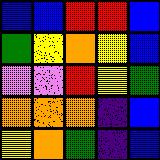[["blue", "blue", "red", "red", "blue"], ["green", "yellow", "orange", "yellow", "blue"], ["violet", "violet", "red", "yellow", "green"], ["orange", "orange", "orange", "indigo", "blue"], ["yellow", "orange", "green", "indigo", "blue"]]